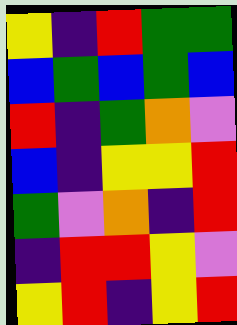[["yellow", "indigo", "red", "green", "green"], ["blue", "green", "blue", "green", "blue"], ["red", "indigo", "green", "orange", "violet"], ["blue", "indigo", "yellow", "yellow", "red"], ["green", "violet", "orange", "indigo", "red"], ["indigo", "red", "red", "yellow", "violet"], ["yellow", "red", "indigo", "yellow", "red"]]